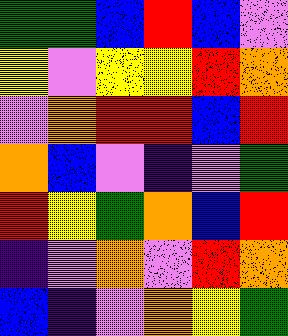[["green", "green", "blue", "red", "blue", "violet"], ["yellow", "violet", "yellow", "yellow", "red", "orange"], ["violet", "orange", "red", "red", "blue", "red"], ["orange", "blue", "violet", "indigo", "violet", "green"], ["red", "yellow", "green", "orange", "blue", "red"], ["indigo", "violet", "orange", "violet", "red", "orange"], ["blue", "indigo", "violet", "orange", "yellow", "green"]]